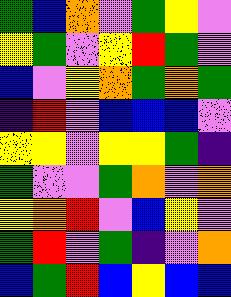[["green", "blue", "orange", "violet", "green", "yellow", "violet"], ["yellow", "green", "violet", "yellow", "red", "green", "violet"], ["blue", "violet", "yellow", "orange", "green", "orange", "green"], ["indigo", "red", "violet", "blue", "blue", "blue", "violet"], ["yellow", "yellow", "violet", "yellow", "yellow", "green", "indigo"], ["green", "violet", "violet", "green", "orange", "violet", "orange"], ["yellow", "orange", "red", "violet", "blue", "yellow", "violet"], ["green", "red", "violet", "green", "indigo", "violet", "orange"], ["blue", "green", "red", "blue", "yellow", "blue", "blue"]]